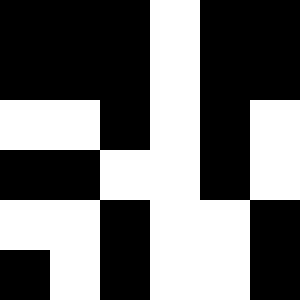[["black", "black", "black", "white", "black", "black"], ["black", "black", "black", "white", "black", "black"], ["white", "white", "black", "white", "black", "white"], ["black", "black", "white", "white", "black", "white"], ["white", "white", "black", "white", "white", "black"], ["black", "white", "black", "white", "white", "black"]]